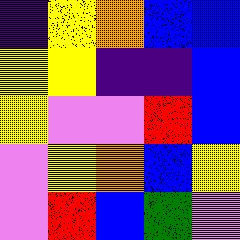[["indigo", "yellow", "orange", "blue", "blue"], ["yellow", "yellow", "indigo", "indigo", "blue"], ["yellow", "violet", "violet", "red", "blue"], ["violet", "yellow", "orange", "blue", "yellow"], ["violet", "red", "blue", "green", "violet"]]